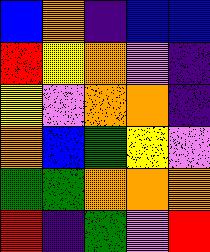[["blue", "orange", "indigo", "blue", "blue"], ["red", "yellow", "orange", "violet", "indigo"], ["yellow", "violet", "orange", "orange", "indigo"], ["orange", "blue", "green", "yellow", "violet"], ["green", "green", "orange", "orange", "orange"], ["red", "indigo", "green", "violet", "red"]]